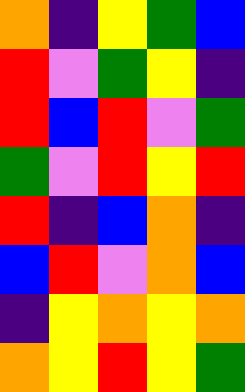[["orange", "indigo", "yellow", "green", "blue"], ["red", "violet", "green", "yellow", "indigo"], ["red", "blue", "red", "violet", "green"], ["green", "violet", "red", "yellow", "red"], ["red", "indigo", "blue", "orange", "indigo"], ["blue", "red", "violet", "orange", "blue"], ["indigo", "yellow", "orange", "yellow", "orange"], ["orange", "yellow", "red", "yellow", "green"]]